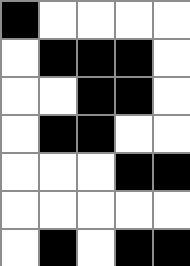[["black", "white", "white", "white", "white"], ["white", "black", "black", "black", "white"], ["white", "white", "black", "black", "white"], ["white", "black", "black", "white", "white"], ["white", "white", "white", "black", "black"], ["white", "white", "white", "white", "white"], ["white", "black", "white", "black", "black"]]